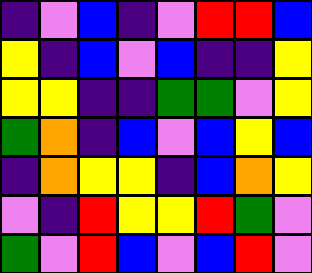[["indigo", "violet", "blue", "indigo", "violet", "red", "red", "blue"], ["yellow", "indigo", "blue", "violet", "blue", "indigo", "indigo", "yellow"], ["yellow", "yellow", "indigo", "indigo", "green", "green", "violet", "yellow"], ["green", "orange", "indigo", "blue", "violet", "blue", "yellow", "blue"], ["indigo", "orange", "yellow", "yellow", "indigo", "blue", "orange", "yellow"], ["violet", "indigo", "red", "yellow", "yellow", "red", "green", "violet"], ["green", "violet", "red", "blue", "violet", "blue", "red", "violet"]]